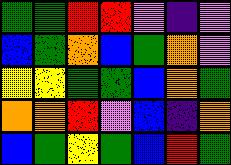[["green", "green", "red", "red", "violet", "indigo", "violet"], ["blue", "green", "orange", "blue", "green", "orange", "violet"], ["yellow", "yellow", "green", "green", "blue", "orange", "green"], ["orange", "orange", "red", "violet", "blue", "indigo", "orange"], ["blue", "green", "yellow", "green", "blue", "red", "green"]]